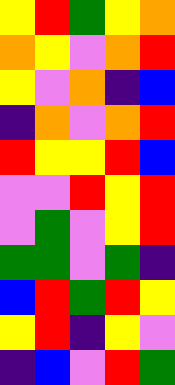[["yellow", "red", "green", "yellow", "orange"], ["orange", "yellow", "violet", "orange", "red"], ["yellow", "violet", "orange", "indigo", "blue"], ["indigo", "orange", "violet", "orange", "red"], ["red", "yellow", "yellow", "red", "blue"], ["violet", "violet", "red", "yellow", "red"], ["violet", "green", "violet", "yellow", "red"], ["green", "green", "violet", "green", "indigo"], ["blue", "red", "green", "red", "yellow"], ["yellow", "red", "indigo", "yellow", "violet"], ["indigo", "blue", "violet", "red", "green"]]